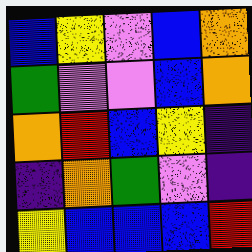[["blue", "yellow", "violet", "blue", "orange"], ["green", "violet", "violet", "blue", "orange"], ["orange", "red", "blue", "yellow", "indigo"], ["indigo", "orange", "green", "violet", "indigo"], ["yellow", "blue", "blue", "blue", "red"]]